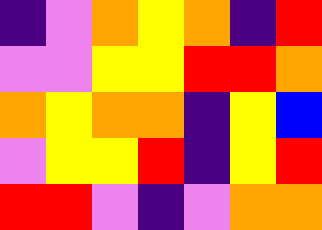[["indigo", "violet", "orange", "yellow", "orange", "indigo", "red"], ["violet", "violet", "yellow", "yellow", "red", "red", "orange"], ["orange", "yellow", "orange", "orange", "indigo", "yellow", "blue"], ["violet", "yellow", "yellow", "red", "indigo", "yellow", "red"], ["red", "red", "violet", "indigo", "violet", "orange", "orange"]]